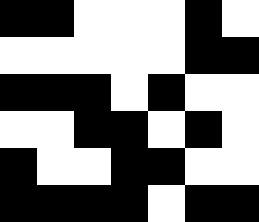[["black", "black", "white", "white", "white", "black", "white"], ["white", "white", "white", "white", "white", "black", "black"], ["black", "black", "black", "white", "black", "white", "white"], ["white", "white", "black", "black", "white", "black", "white"], ["black", "white", "white", "black", "black", "white", "white"], ["black", "black", "black", "black", "white", "black", "black"]]